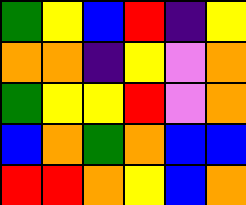[["green", "yellow", "blue", "red", "indigo", "yellow"], ["orange", "orange", "indigo", "yellow", "violet", "orange"], ["green", "yellow", "yellow", "red", "violet", "orange"], ["blue", "orange", "green", "orange", "blue", "blue"], ["red", "red", "orange", "yellow", "blue", "orange"]]